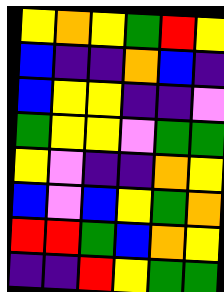[["yellow", "orange", "yellow", "green", "red", "yellow"], ["blue", "indigo", "indigo", "orange", "blue", "indigo"], ["blue", "yellow", "yellow", "indigo", "indigo", "violet"], ["green", "yellow", "yellow", "violet", "green", "green"], ["yellow", "violet", "indigo", "indigo", "orange", "yellow"], ["blue", "violet", "blue", "yellow", "green", "orange"], ["red", "red", "green", "blue", "orange", "yellow"], ["indigo", "indigo", "red", "yellow", "green", "green"]]